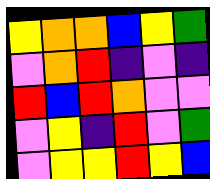[["yellow", "orange", "orange", "blue", "yellow", "green"], ["violet", "orange", "red", "indigo", "violet", "indigo"], ["red", "blue", "red", "orange", "violet", "violet"], ["violet", "yellow", "indigo", "red", "violet", "green"], ["violet", "yellow", "yellow", "red", "yellow", "blue"]]